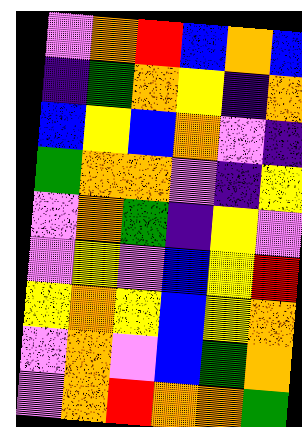[["violet", "orange", "red", "blue", "orange", "blue"], ["indigo", "green", "orange", "yellow", "indigo", "orange"], ["blue", "yellow", "blue", "orange", "violet", "indigo"], ["green", "orange", "orange", "violet", "indigo", "yellow"], ["violet", "orange", "green", "indigo", "yellow", "violet"], ["violet", "yellow", "violet", "blue", "yellow", "red"], ["yellow", "orange", "yellow", "blue", "yellow", "orange"], ["violet", "orange", "violet", "blue", "green", "orange"], ["violet", "orange", "red", "orange", "orange", "green"]]